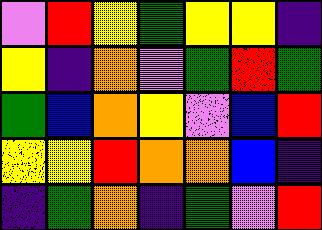[["violet", "red", "yellow", "green", "yellow", "yellow", "indigo"], ["yellow", "indigo", "orange", "violet", "green", "red", "green"], ["green", "blue", "orange", "yellow", "violet", "blue", "red"], ["yellow", "yellow", "red", "orange", "orange", "blue", "indigo"], ["indigo", "green", "orange", "indigo", "green", "violet", "red"]]